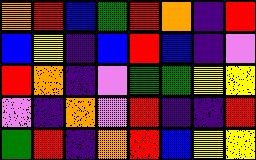[["orange", "red", "blue", "green", "red", "orange", "indigo", "red"], ["blue", "yellow", "indigo", "blue", "red", "blue", "indigo", "violet"], ["red", "orange", "indigo", "violet", "green", "green", "yellow", "yellow"], ["violet", "indigo", "orange", "violet", "red", "indigo", "indigo", "red"], ["green", "red", "indigo", "orange", "red", "blue", "yellow", "yellow"]]